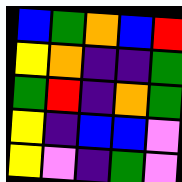[["blue", "green", "orange", "blue", "red"], ["yellow", "orange", "indigo", "indigo", "green"], ["green", "red", "indigo", "orange", "green"], ["yellow", "indigo", "blue", "blue", "violet"], ["yellow", "violet", "indigo", "green", "violet"]]